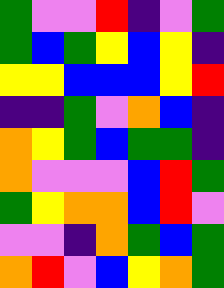[["green", "violet", "violet", "red", "indigo", "violet", "green"], ["green", "blue", "green", "yellow", "blue", "yellow", "indigo"], ["yellow", "yellow", "blue", "blue", "blue", "yellow", "red"], ["indigo", "indigo", "green", "violet", "orange", "blue", "indigo"], ["orange", "yellow", "green", "blue", "green", "green", "indigo"], ["orange", "violet", "violet", "violet", "blue", "red", "green"], ["green", "yellow", "orange", "orange", "blue", "red", "violet"], ["violet", "violet", "indigo", "orange", "green", "blue", "green"], ["orange", "red", "violet", "blue", "yellow", "orange", "green"]]